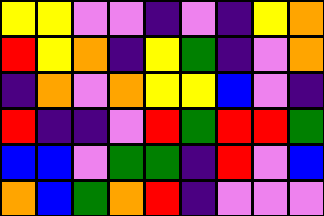[["yellow", "yellow", "violet", "violet", "indigo", "violet", "indigo", "yellow", "orange"], ["red", "yellow", "orange", "indigo", "yellow", "green", "indigo", "violet", "orange"], ["indigo", "orange", "violet", "orange", "yellow", "yellow", "blue", "violet", "indigo"], ["red", "indigo", "indigo", "violet", "red", "green", "red", "red", "green"], ["blue", "blue", "violet", "green", "green", "indigo", "red", "violet", "blue"], ["orange", "blue", "green", "orange", "red", "indigo", "violet", "violet", "violet"]]